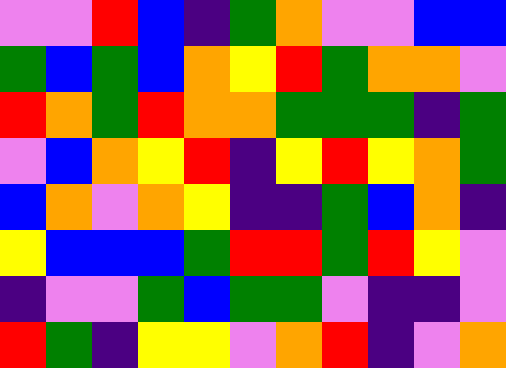[["violet", "violet", "red", "blue", "indigo", "green", "orange", "violet", "violet", "blue", "blue"], ["green", "blue", "green", "blue", "orange", "yellow", "red", "green", "orange", "orange", "violet"], ["red", "orange", "green", "red", "orange", "orange", "green", "green", "green", "indigo", "green"], ["violet", "blue", "orange", "yellow", "red", "indigo", "yellow", "red", "yellow", "orange", "green"], ["blue", "orange", "violet", "orange", "yellow", "indigo", "indigo", "green", "blue", "orange", "indigo"], ["yellow", "blue", "blue", "blue", "green", "red", "red", "green", "red", "yellow", "violet"], ["indigo", "violet", "violet", "green", "blue", "green", "green", "violet", "indigo", "indigo", "violet"], ["red", "green", "indigo", "yellow", "yellow", "violet", "orange", "red", "indigo", "violet", "orange"]]